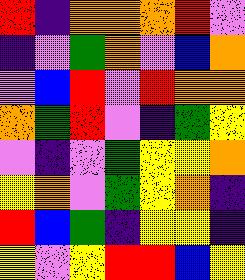[["red", "indigo", "orange", "orange", "orange", "red", "violet"], ["indigo", "violet", "green", "orange", "violet", "blue", "orange"], ["violet", "blue", "red", "violet", "red", "orange", "orange"], ["orange", "green", "red", "violet", "indigo", "green", "yellow"], ["violet", "indigo", "violet", "green", "yellow", "yellow", "orange"], ["yellow", "orange", "violet", "green", "yellow", "orange", "indigo"], ["red", "blue", "green", "indigo", "yellow", "yellow", "indigo"], ["yellow", "violet", "yellow", "red", "red", "blue", "yellow"]]